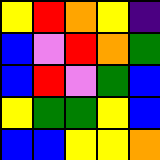[["yellow", "red", "orange", "yellow", "indigo"], ["blue", "violet", "red", "orange", "green"], ["blue", "red", "violet", "green", "blue"], ["yellow", "green", "green", "yellow", "blue"], ["blue", "blue", "yellow", "yellow", "orange"]]